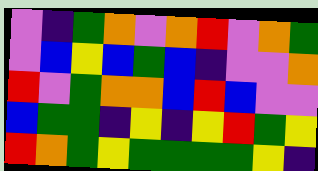[["violet", "indigo", "green", "orange", "violet", "orange", "red", "violet", "orange", "green"], ["violet", "blue", "yellow", "blue", "green", "blue", "indigo", "violet", "violet", "orange"], ["red", "violet", "green", "orange", "orange", "blue", "red", "blue", "violet", "violet"], ["blue", "green", "green", "indigo", "yellow", "indigo", "yellow", "red", "green", "yellow"], ["red", "orange", "green", "yellow", "green", "green", "green", "green", "yellow", "indigo"]]